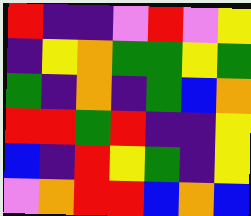[["red", "indigo", "indigo", "violet", "red", "violet", "yellow"], ["indigo", "yellow", "orange", "green", "green", "yellow", "green"], ["green", "indigo", "orange", "indigo", "green", "blue", "orange"], ["red", "red", "green", "red", "indigo", "indigo", "yellow"], ["blue", "indigo", "red", "yellow", "green", "indigo", "yellow"], ["violet", "orange", "red", "red", "blue", "orange", "blue"]]